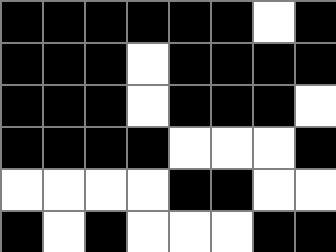[["black", "black", "black", "black", "black", "black", "white", "black"], ["black", "black", "black", "white", "black", "black", "black", "black"], ["black", "black", "black", "white", "black", "black", "black", "white"], ["black", "black", "black", "black", "white", "white", "white", "black"], ["white", "white", "white", "white", "black", "black", "white", "white"], ["black", "white", "black", "white", "white", "white", "black", "black"]]